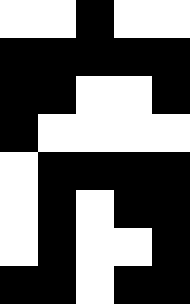[["white", "white", "black", "white", "white"], ["black", "black", "black", "black", "black"], ["black", "black", "white", "white", "black"], ["black", "white", "white", "white", "white"], ["white", "black", "black", "black", "black"], ["white", "black", "white", "black", "black"], ["white", "black", "white", "white", "black"], ["black", "black", "white", "black", "black"]]